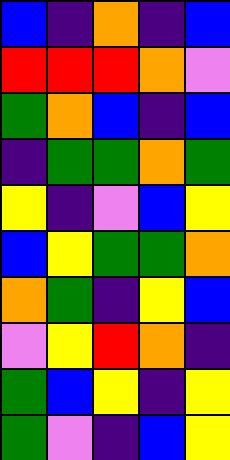[["blue", "indigo", "orange", "indigo", "blue"], ["red", "red", "red", "orange", "violet"], ["green", "orange", "blue", "indigo", "blue"], ["indigo", "green", "green", "orange", "green"], ["yellow", "indigo", "violet", "blue", "yellow"], ["blue", "yellow", "green", "green", "orange"], ["orange", "green", "indigo", "yellow", "blue"], ["violet", "yellow", "red", "orange", "indigo"], ["green", "blue", "yellow", "indigo", "yellow"], ["green", "violet", "indigo", "blue", "yellow"]]